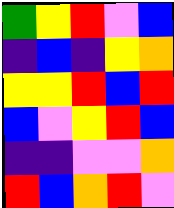[["green", "yellow", "red", "violet", "blue"], ["indigo", "blue", "indigo", "yellow", "orange"], ["yellow", "yellow", "red", "blue", "red"], ["blue", "violet", "yellow", "red", "blue"], ["indigo", "indigo", "violet", "violet", "orange"], ["red", "blue", "orange", "red", "violet"]]